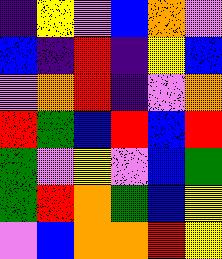[["indigo", "yellow", "violet", "blue", "orange", "violet"], ["blue", "indigo", "red", "indigo", "yellow", "blue"], ["violet", "orange", "red", "indigo", "violet", "orange"], ["red", "green", "blue", "red", "blue", "red"], ["green", "violet", "yellow", "violet", "blue", "green"], ["green", "red", "orange", "green", "blue", "yellow"], ["violet", "blue", "orange", "orange", "red", "yellow"]]